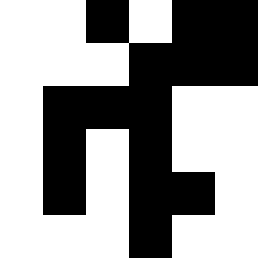[["white", "white", "black", "white", "black", "black"], ["white", "white", "white", "black", "black", "black"], ["white", "black", "black", "black", "white", "white"], ["white", "black", "white", "black", "white", "white"], ["white", "black", "white", "black", "black", "white"], ["white", "white", "white", "black", "white", "white"]]